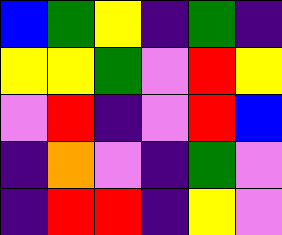[["blue", "green", "yellow", "indigo", "green", "indigo"], ["yellow", "yellow", "green", "violet", "red", "yellow"], ["violet", "red", "indigo", "violet", "red", "blue"], ["indigo", "orange", "violet", "indigo", "green", "violet"], ["indigo", "red", "red", "indigo", "yellow", "violet"]]